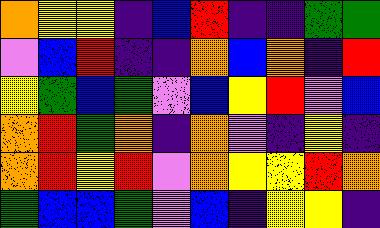[["orange", "yellow", "yellow", "indigo", "blue", "red", "indigo", "indigo", "green", "green"], ["violet", "blue", "red", "indigo", "indigo", "orange", "blue", "orange", "indigo", "red"], ["yellow", "green", "blue", "green", "violet", "blue", "yellow", "red", "violet", "blue"], ["orange", "red", "green", "orange", "indigo", "orange", "violet", "indigo", "yellow", "indigo"], ["orange", "red", "yellow", "red", "violet", "orange", "yellow", "yellow", "red", "orange"], ["green", "blue", "blue", "green", "violet", "blue", "indigo", "yellow", "yellow", "indigo"]]